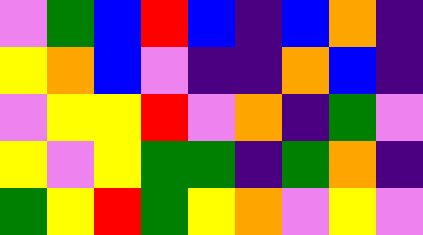[["violet", "green", "blue", "red", "blue", "indigo", "blue", "orange", "indigo"], ["yellow", "orange", "blue", "violet", "indigo", "indigo", "orange", "blue", "indigo"], ["violet", "yellow", "yellow", "red", "violet", "orange", "indigo", "green", "violet"], ["yellow", "violet", "yellow", "green", "green", "indigo", "green", "orange", "indigo"], ["green", "yellow", "red", "green", "yellow", "orange", "violet", "yellow", "violet"]]